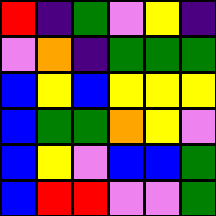[["red", "indigo", "green", "violet", "yellow", "indigo"], ["violet", "orange", "indigo", "green", "green", "green"], ["blue", "yellow", "blue", "yellow", "yellow", "yellow"], ["blue", "green", "green", "orange", "yellow", "violet"], ["blue", "yellow", "violet", "blue", "blue", "green"], ["blue", "red", "red", "violet", "violet", "green"]]